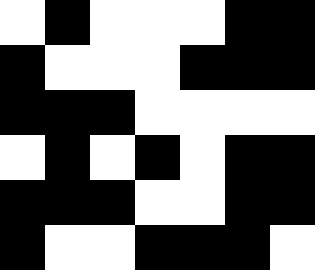[["white", "black", "white", "white", "white", "black", "black"], ["black", "white", "white", "white", "black", "black", "black"], ["black", "black", "black", "white", "white", "white", "white"], ["white", "black", "white", "black", "white", "black", "black"], ["black", "black", "black", "white", "white", "black", "black"], ["black", "white", "white", "black", "black", "black", "white"]]